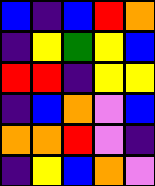[["blue", "indigo", "blue", "red", "orange"], ["indigo", "yellow", "green", "yellow", "blue"], ["red", "red", "indigo", "yellow", "yellow"], ["indigo", "blue", "orange", "violet", "blue"], ["orange", "orange", "red", "violet", "indigo"], ["indigo", "yellow", "blue", "orange", "violet"]]